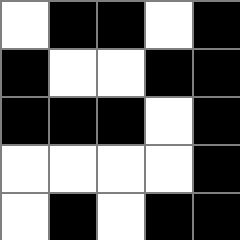[["white", "black", "black", "white", "black"], ["black", "white", "white", "black", "black"], ["black", "black", "black", "white", "black"], ["white", "white", "white", "white", "black"], ["white", "black", "white", "black", "black"]]